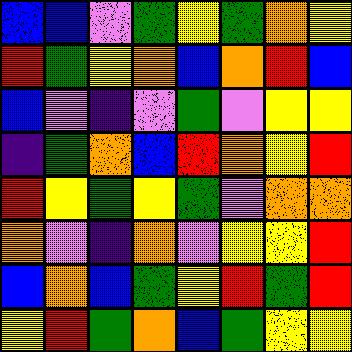[["blue", "blue", "violet", "green", "yellow", "green", "orange", "yellow"], ["red", "green", "yellow", "orange", "blue", "orange", "red", "blue"], ["blue", "violet", "indigo", "violet", "green", "violet", "yellow", "yellow"], ["indigo", "green", "orange", "blue", "red", "orange", "yellow", "red"], ["red", "yellow", "green", "yellow", "green", "violet", "orange", "orange"], ["orange", "violet", "indigo", "orange", "violet", "yellow", "yellow", "red"], ["blue", "orange", "blue", "green", "yellow", "red", "green", "red"], ["yellow", "red", "green", "orange", "blue", "green", "yellow", "yellow"]]